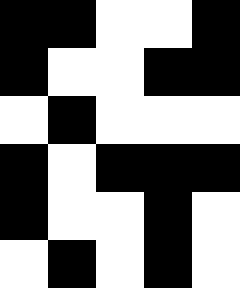[["black", "black", "white", "white", "black"], ["black", "white", "white", "black", "black"], ["white", "black", "white", "white", "white"], ["black", "white", "black", "black", "black"], ["black", "white", "white", "black", "white"], ["white", "black", "white", "black", "white"]]